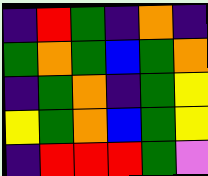[["indigo", "red", "green", "indigo", "orange", "indigo"], ["green", "orange", "green", "blue", "green", "orange"], ["indigo", "green", "orange", "indigo", "green", "yellow"], ["yellow", "green", "orange", "blue", "green", "yellow"], ["indigo", "red", "red", "red", "green", "violet"]]